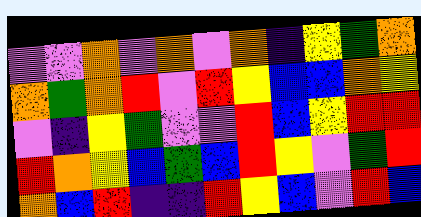[["violet", "violet", "orange", "violet", "orange", "violet", "orange", "indigo", "yellow", "green", "orange"], ["orange", "green", "orange", "red", "violet", "red", "yellow", "blue", "blue", "orange", "yellow"], ["violet", "indigo", "yellow", "green", "violet", "violet", "red", "blue", "yellow", "red", "red"], ["red", "orange", "yellow", "blue", "green", "blue", "red", "yellow", "violet", "green", "red"], ["orange", "blue", "red", "indigo", "indigo", "red", "yellow", "blue", "violet", "red", "blue"]]